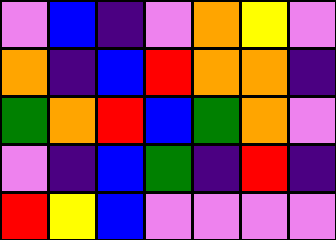[["violet", "blue", "indigo", "violet", "orange", "yellow", "violet"], ["orange", "indigo", "blue", "red", "orange", "orange", "indigo"], ["green", "orange", "red", "blue", "green", "orange", "violet"], ["violet", "indigo", "blue", "green", "indigo", "red", "indigo"], ["red", "yellow", "blue", "violet", "violet", "violet", "violet"]]